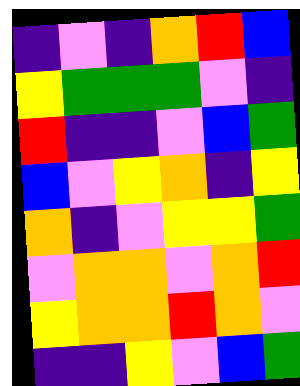[["indigo", "violet", "indigo", "orange", "red", "blue"], ["yellow", "green", "green", "green", "violet", "indigo"], ["red", "indigo", "indigo", "violet", "blue", "green"], ["blue", "violet", "yellow", "orange", "indigo", "yellow"], ["orange", "indigo", "violet", "yellow", "yellow", "green"], ["violet", "orange", "orange", "violet", "orange", "red"], ["yellow", "orange", "orange", "red", "orange", "violet"], ["indigo", "indigo", "yellow", "violet", "blue", "green"]]